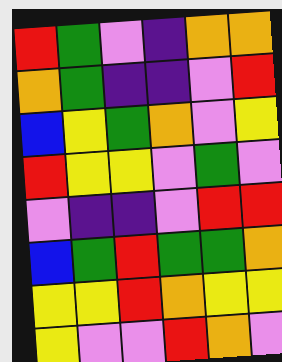[["red", "green", "violet", "indigo", "orange", "orange"], ["orange", "green", "indigo", "indigo", "violet", "red"], ["blue", "yellow", "green", "orange", "violet", "yellow"], ["red", "yellow", "yellow", "violet", "green", "violet"], ["violet", "indigo", "indigo", "violet", "red", "red"], ["blue", "green", "red", "green", "green", "orange"], ["yellow", "yellow", "red", "orange", "yellow", "yellow"], ["yellow", "violet", "violet", "red", "orange", "violet"]]